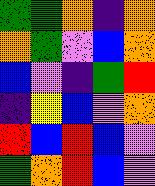[["green", "green", "orange", "indigo", "orange"], ["orange", "green", "violet", "blue", "orange"], ["blue", "violet", "indigo", "green", "red"], ["indigo", "yellow", "blue", "violet", "orange"], ["red", "blue", "red", "blue", "violet"], ["green", "orange", "red", "blue", "violet"]]